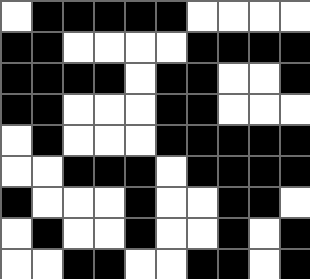[["white", "black", "black", "black", "black", "black", "white", "white", "white", "white"], ["black", "black", "white", "white", "white", "white", "black", "black", "black", "black"], ["black", "black", "black", "black", "white", "black", "black", "white", "white", "black"], ["black", "black", "white", "white", "white", "black", "black", "white", "white", "white"], ["white", "black", "white", "white", "white", "black", "black", "black", "black", "black"], ["white", "white", "black", "black", "black", "white", "black", "black", "black", "black"], ["black", "white", "white", "white", "black", "white", "white", "black", "black", "white"], ["white", "black", "white", "white", "black", "white", "white", "black", "white", "black"], ["white", "white", "black", "black", "white", "white", "black", "black", "white", "black"]]